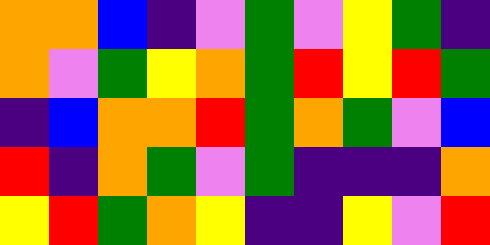[["orange", "orange", "blue", "indigo", "violet", "green", "violet", "yellow", "green", "indigo"], ["orange", "violet", "green", "yellow", "orange", "green", "red", "yellow", "red", "green"], ["indigo", "blue", "orange", "orange", "red", "green", "orange", "green", "violet", "blue"], ["red", "indigo", "orange", "green", "violet", "green", "indigo", "indigo", "indigo", "orange"], ["yellow", "red", "green", "orange", "yellow", "indigo", "indigo", "yellow", "violet", "red"]]